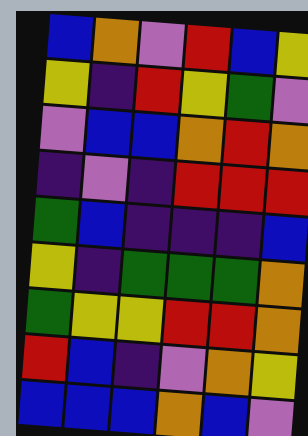[["blue", "orange", "violet", "red", "blue", "yellow"], ["yellow", "indigo", "red", "yellow", "green", "violet"], ["violet", "blue", "blue", "orange", "red", "orange"], ["indigo", "violet", "indigo", "red", "red", "red"], ["green", "blue", "indigo", "indigo", "indigo", "blue"], ["yellow", "indigo", "green", "green", "green", "orange"], ["green", "yellow", "yellow", "red", "red", "orange"], ["red", "blue", "indigo", "violet", "orange", "yellow"], ["blue", "blue", "blue", "orange", "blue", "violet"]]